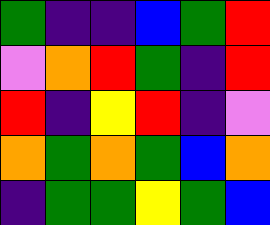[["green", "indigo", "indigo", "blue", "green", "red"], ["violet", "orange", "red", "green", "indigo", "red"], ["red", "indigo", "yellow", "red", "indigo", "violet"], ["orange", "green", "orange", "green", "blue", "orange"], ["indigo", "green", "green", "yellow", "green", "blue"]]